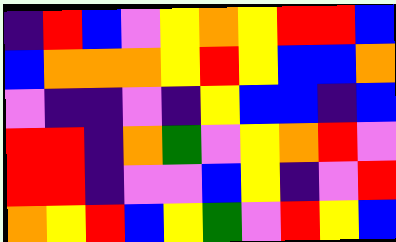[["indigo", "red", "blue", "violet", "yellow", "orange", "yellow", "red", "red", "blue"], ["blue", "orange", "orange", "orange", "yellow", "red", "yellow", "blue", "blue", "orange"], ["violet", "indigo", "indigo", "violet", "indigo", "yellow", "blue", "blue", "indigo", "blue"], ["red", "red", "indigo", "orange", "green", "violet", "yellow", "orange", "red", "violet"], ["red", "red", "indigo", "violet", "violet", "blue", "yellow", "indigo", "violet", "red"], ["orange", "yellow", "red", "blue", "yellow", "green", "violet", "red", "yellow", "blue"]]